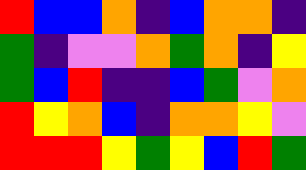[["red", "blue", "blue", "orange", "indigo", "blue", "orange", "orange", "indigo"], ["green", "indigo", "violet", "violet", "orange", "green", "orange", "indigo", "yellow"], ["green", "blue", "red", "indigo", "indigo", "blue", "green", "violet", "orange"], ["red", "yellow", "orange", "blue", "indigo", "orange", "orange", "yellow", "violet"], ["red", "red", "red", "yellow", "green", "yellow", "blue", "red", "green"]]